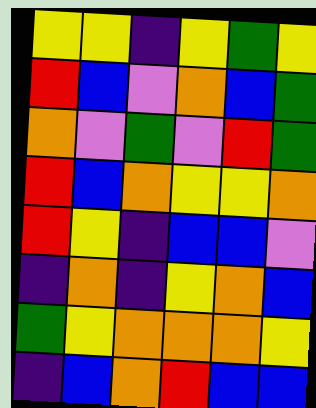[["yellow", "yellow", "indigo", "yellow", "green", "yellow"], ["red", "blue", "violet", "orange", "blue", "green"], ["orange", "violet", "green", "violet", "red", "green"], ["red", "blue", "orange", "yellow", "yellow", "orange"], ["red", "yellow", "indigo", "blue", "blue", "violet"], ["indigo", "orange", "indigo", "yellow", "orange", "blue"], ["green", "yellow", "orange", "orange", "orange", "yellow"], ["indigo", "blue", "orange", "red", "blue", "blue"]]